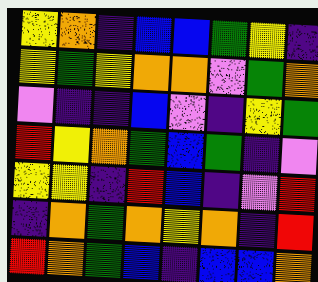[["yellow", "orange", "indigo", "blue", "blue", "green", "yellow", "indigo"], ["yellow", "green", "yellow", "orange", "orange", "violet", "green", "orange"], ["violet", "indigo", "indigo", "blue", "violet", "indigo", "yellow", "green"], ["red", "yellow", "orange", "green", "blue", "green", "indigo", "violet"], ["yellow", "yellow", "indigo", "red", "blue", "indigo", "violet", "red"], ["indigo", "orange", "green", "orange", "yellow", "orange", "indigo", "red"], ["red", "orange", "green", "blue", "indigo", "blue", "blue", "orange"]]